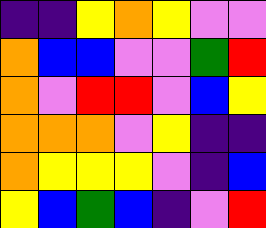[["indigo", "indigo", "yellow", "orange", "yellow", "violet", "violet"], ["orange", "blue", "blue", "violet", "violet", "green", "red"], ["orange", "violet", "red", "red", "violet", "blue", "yellow"], ["orange", "orange", "orange", "violet", "yellow", "indigo", "indigo"], ["orange", "yellow", "yellow", "yellow", "violet", "indigo", "blue"], ["yellow", "blue", "green", "blue", "indigo", "violet", "red"]]